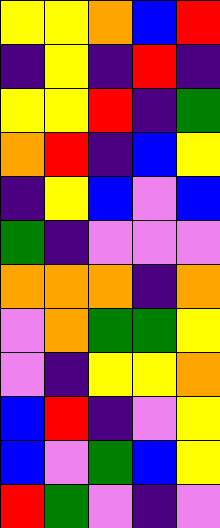[["yellow", "yellow", "orange", "blue", "red"], ["indigo", "yellow", "indigo", "red", "indigo"], ["yellow", "yellow", "red", "indigo", "green"], ["orange", "red", "indigo", "blue", "yellow"], ["indigo", "yellow", "blue", "violet", "blue"], ["green", "indigo", "violet", "violet", "violet"], ["orange", "orange", "orange", "indigo", "orange"], ["violet", "orange", "green", "green", "yellow"], ["violet", "indigo", "yellow", "yellow", "orange"], ["blue", "red", "indigo", "violet", "yellow"], ["blue", "violet", "green", "blue", "yellow"], ["red", "green", "violet", "indigo", "violet"]]